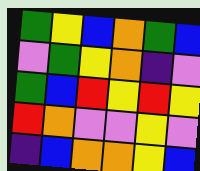[["green", "yellow", "blue", "orange", "green", "blue"], ["violet", "green", "yellow", "orange", "indigo", "violet"], ["green", "blue", "red", "yellow", "red", "yellow"], ["red", "orange", "violet", "violet", "yellow", "violet"], ["indigo", "blue", "orange", "orange", "yellow", "blue"]]